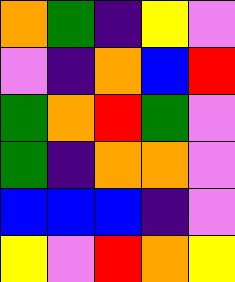[["orange", "green", "indigo", "yellow", "violet"], ["violet", "indigo", "orange", "blue", "red"], ["green", "orange", "red", "green", "violet"], ["green", "indigo", "orange", "orange", "violet"], ["blue", "blue", "blue", "indigo", "violet"], ["yellow", "violet", "red", "orange", "yellow"]]